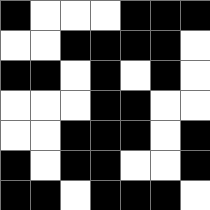[["black", "white", "white", "white", "black", "black", "black"], ["white", "white", "black", "black", "black", "black", "white"], ["black", "black", "white", "black", "white", "black", "white"], ["white", "white", "white", "black", "black", "white", "white"], ["white", "white", "black", "black", "black", "white", "black"], ["black", "white", "black", "black", "white", "white", "black"], ["black", "black", "white", "black", "black", "black", "white"]]